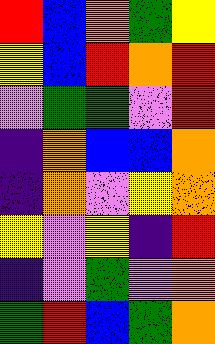[["red", "blue", "orange", "green", "yellow"], ["yellow", "blue", "red", "orange", "red"], ["violet", "green", "green", "violet", "red"], ["indigo", "orange", "blue", "blue", "orange"], ["indigo", "orange", "violet", "yellow", "orange"], ["yellow", "violet", "yellow", "indigo", "red"], ["indigo", "violet", "green", "violet", "orange"], ["green", "red", "blue", "green", "orange"]]